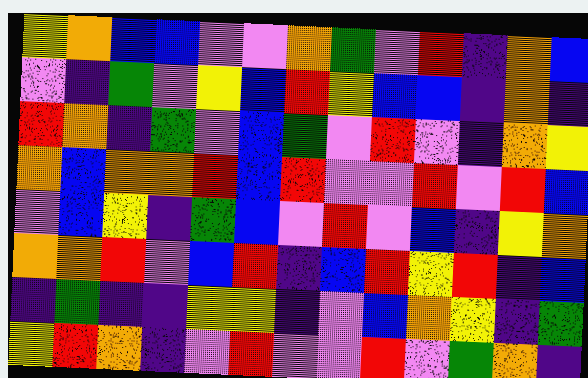[["yellow", "orange", "blue", "blue", "violet", "violet", "orange", "green", "violet", "red", "indigo", "orange", "blue"], ["violet", "indigo", "green", "violet", "yellow", "blue", "red", "yellow", "blue", "blue", "indigo", "orange", "indigo"], ["red", "orange", "indigo", "green", "violet", "blue", "green", "violet", "red", "violet", "indigo", "orange", "yellow"], ["orange", "blue", "orange", "orange", "red", "blue", "red", "violet", "violet", "red", "violet", "red", "blue"], ["violet", "blue", "yellow", "indigo", "green", "blue", "violet", "red", "violet", "blue", "indigo", "yellow", "orange"], ["orange", "orange", "red", "violet", "blue", "red", "indigo", "blue", "red", "yellow", "red", "indigo", "blue"], ["indigo", "green", "indigo", "indigo", "yellow", "yellow", "indigo", "violet", "blue", "orange", "yellow", "indigo", "green"], ["yellow", "red", "orange", "indigo", "violet", "red", "violet", "violet", "red", "violet", "green", "orange", "indigo"]]